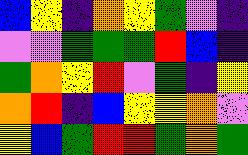[["blue", "yellow", "indigo", "orange", "yellow", "green", "violet", "indigo"], ["violet", "violet", "green", "green", "green", "red", "blue", "indigo"], ["green", "orange", "yellow", "red", "violet", "green", "indigo", "yellow"], ["orange", "red", "indigo", "blue", "yellow", "yellow", "orange", "violet"], ["yellow", "blue", "green", "red", "red", "green", "orange", "green"]]